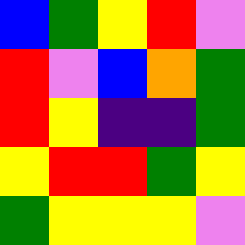[["blue", "green", "yellow", "red", "violet"], ["red", "violet", "blue", "orange", "green"], ["red", "yellow", "indigo", "indigo", "green"], ["yellow", "red", "red", "green", "yellow"], ["green", "yellow", "yellow", "yellow", "violet"]]